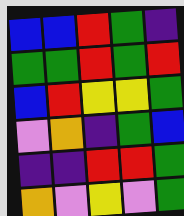[["blue", "blue", "red", "green", "indigo"], ["green", "green", "red", "green", "red"], ["blue", "red", "yellow", "yellow", "green"], ["violet", "orange", "indigo", "green", "blue"], ["indigo", "indigo", "red", "red", "green"], ["orange", "violet", "yellow", "violet", "green"]]